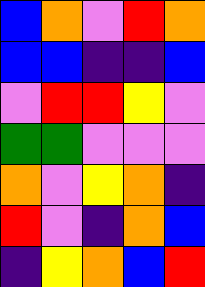[["blue", "orange", "violet", "red", "orange"], ["blue", "blue", "indigo", "indigo", "blue"], ["violet", "red", "red", "yellow", "violet"], ["green", "green", "violet", "violet", "violet"], ["orange", "violet", "yellow", "orange", "indigo"], ["red", "violet", "indigo", "orange", "blue"], ["indigo", "yellow", "orange", "blue", "red"]]